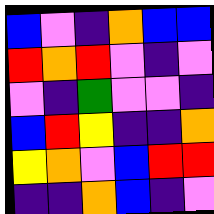[["blue", "violet", "indigo", "orange", "blue", "blue"], ["red", "orange", "red", "violet", "indigo", "violet"], ["violet", "indigo", "green", "violet", "violet", "indigo"], ["blue", "red", "yellow", "indigo", "indigo", "orange"], ["yellow", "orange", "violet", "blue", "red", "red"], ["indigo", "indigo", "orange", "blue", "indigo", "violet"]]